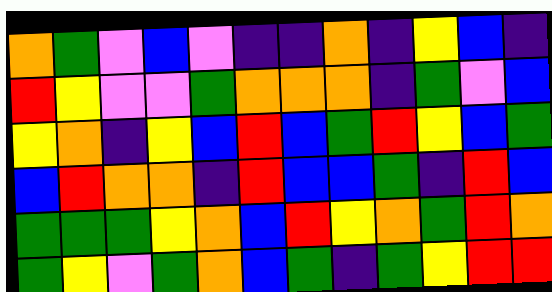[["orange", "green", "violet", "blue", "violet", "indigo", "indigo", "orange", "indigo", "yellow", "blue", "indigo"], ["red", "yellow", "violet", "violet", "green", "orange", "orange", "orange", "indigo", "green", "violet", "blue"], ["yellow", "orange", "indigo", "yellow", "blue", "red", "blue", "green", "red", "yellow", "blue", "green"], ["blue", "red", "orange", "orange", "indigo", "red", "blue", "blue", "green", "indigo", "red", "blue"], ["green", "green", "green", "yellow", "orange", "blue", "red", "yellow", "orange", "green", "red", "orange"], ["green", "yellow", "violet", "green", "orange", "blue", "green", "indigo", "green", "yellow", "red", "red"]]